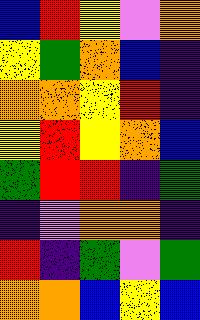[["blue", "red", "yellow", "violet", "orange"], ["yellow", "green", "orange", "blue", "indigo"], ["orange", "orange", "yellow", "red", "indigo"], ["yellow", "red", "yellow", "orange", "blue"], ["green", "red", "red", "indigo", "green"], ["indigo", "violet", "orange", "orange", "indigo"], ["red", "indigo", "green", "violet", "green"], ["orange", "orange", "blue", "yellow", "blue"]]